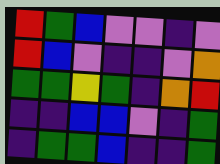[["red", "green", "blue", "violet", "violet", "indigo", "violet"], ["red", "blue", "violet", "indigo", "indigo", "violet", "orange"], ["green", "green", "yellow", "green", "indigo", "orange", "red"], ["indigo", "indigo", "blue", "blue", "violet", "indigo", "green"], ["indigo", "green", "green", "blue", "indigo", "indigo", "green"]]